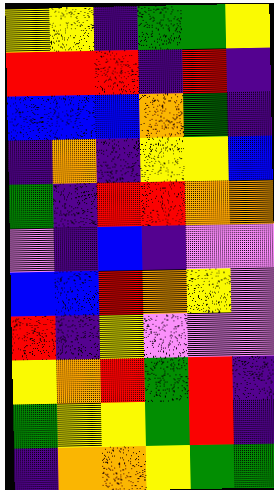[["yellow", "yellow", "indigo", "green", "green", "yellow"], ["red", "red", "red", "indigo", "red", "indigo"], ["blue", "blue", "blue", "orange", "green", "indigo"], ["indigo", "orange", "indigo", "yellow", "yellow", "blue"], ["green", "indigo", "red", "red", "orange", "orange"], ["violet", "indigo", "blue", "indigo", "violet", "violet"], ["blue", "blue", "red", "orange", "yellow", "violet"], ["red", "indigo", "yellow", "violet", "violet", "violet"], ["yellow", "orange", "red", "green", "red", "indigo"], ["green", "yellow", "yellow", "green", "red", "indigo"], ["indigo", "orange", "orange", "yellow", "green", "green"]]